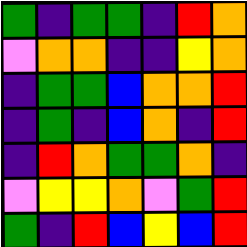[["green", "indigo", "green", "green", "indigo", "red", "orange"], ["violet", "orange", "orange", "indigo", "indigo", "yellow", "orange"], ["indigo", "green", "green", "blue", "orange", "orange", "red"], ["indigo", "green", "indigo", "blue", "orange", "indigo", "red"], ["indigo", "red", "orange", "green", "green", "orange", "indigo"], ["violet", "yellow", "yellow", "orange", "violet", "green", "red"], ["green", "indigo", "red", "blue", "yellow", "blue", "red"]]